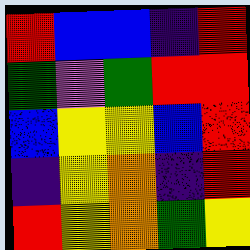[["red", "blue", "blue", "indigo", "red"], ["green", "violet", "green", "red", "red"], ["blue", "yellow", "yellow", "blue", "red"], ["indigo", "yellow", "orange", "indigo", "red"], ["red", "yellow", "orange", "green", "yellow"]]